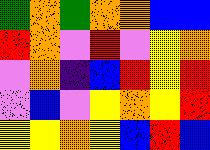[["green", "orange", "green", "orange", "orange", "blue", "blue"], ["red", "orange", "violet", "red", "violet", "yellow", "orange"], ["violet", "orange", "indigo", "blue", "red", "yellow", "red"], ["violet", "blue", "violet", "yellow", "orange", "yellow", "red"], ["yellow", "yellow", "orange", "yellow", "blue", "red", "blue"]]